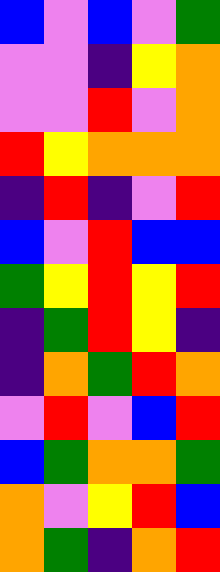[["blue", "violet", "blue", "violet", "green"], ["violet", "violet", "indigo", "yellow", "orange"], ["violet", "violet", "red", "violet", "orange"], ["red", "yellow", "orange", "orange", "orange"], ["indigo", "red", "indigo", "violet", "red"], ["blue", "violet", "red", "blue", "blue"], ["green", "yellow", "red", "yellow", "red"], ["indigo", "green", "red", "yellow", "indigo"], ["indigo", "orange", "green", "red", "orange"], ["violet", "red", "violet", "blue", "red"], ["blue", "green", "orange", "orange", "green"], ["orange", "violet", "yellow", "red", "blue"], ["orange", "green", "indigo", "orange", "red"]]